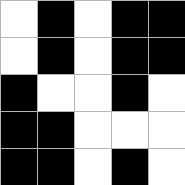[["white", "black", "white", "black", "black"], ["white", "black", "white", "black", "black"], ["black", "white", "white", "black", "white"], ["black", "black", "white", "white", "white"], ["black", "black", "white", "black", "white"]]